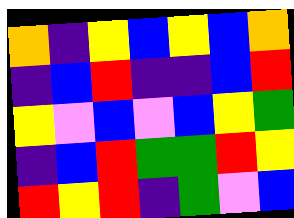[["orange", "indigo", "yellow", "blue", "yellow", "blue", "orange"], ["indigo", "blue", "red", "indigo", "indigo", "blue", "red"], ["yellow", "violet", "blue", "violet", "blue", "yellow", "green"], ["indigo", "blue", "red", "green", "green", "red", "yellow"], ["red", "yellow", "red", "indigo", "green", "violet", "blue"]]